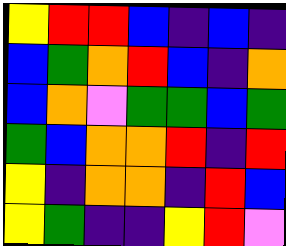[["yellow", "red", "red", "blue", "indigo", "blue", "indigo"], ["blue", "green", "orange", "red", "blue", "indigo", "orange"], ["blue", "orange", "violet", "green", "green", "blue", "green"], ["green", "blue", "orange", "orange", "red", "indigo", "red"], ["yellow", "indigo", "orange", "orange", "indigo", "red", "blue"], ["yellow", "green", "indigo", "indigo", "yellow", "red", "violet"]]